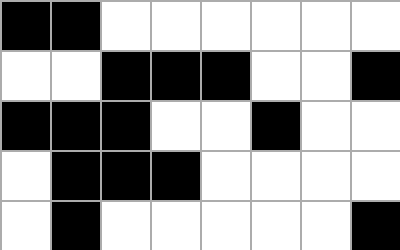[["black", "black", "white", "white", "white", "white", "white", "white"], ["white", "white", "black", "black", "black", "white", "white", "black"], ["black", "black", "black", "white", "white", "black", "white", "white"], ["white", "black", "black", "black", "white", "white", "white", "white"], ["white", "black", "white", "white", "white", "white", "white", "black"]]